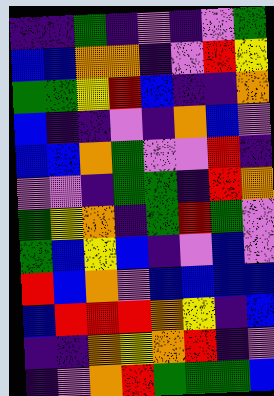[["indigo", "indigo", "green", "indigo", "violet", "indigo", "violet", "green"], ["blue", "blue", "orange", "orange", "indigo", "violet", "red", "yellow"], ["green", "green", "yellow", "red", "blue", "indigo", "indigo", "orange"], ["blue", "indigo", "indigo", "violet", "indigo", "orange", "blue", "violet"], ["blue", "blue", "orange", "green", "violet", "violet", "red", "indigo"], ["violet", "violet", "indigo", "green", "green", "indigo", "red", "orange"], ["green", "yellow", "orange", "indigo", "green", "red", "green", "violet"], ["green", "blue", "yellow", "blue", "indigo", "violet", "blue", "violet"], ["red", "blue", "orange", "violet", "blue", "blue", "blue", "blue"], ["blue", "red", "red", "red", "orange", "yellow", "indigo", "blue"], ["indigo", "indigo", "orange", "yellow", "orange", "red", "indigo", "violet"], ["indigo", "violet", "orange", "red", "green", "green", "green", "blue"]]